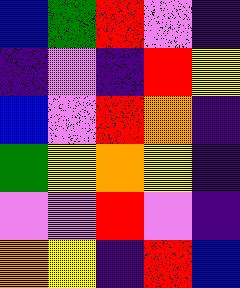[["blue", "green", "red", "violet", "indigo"], ["indigo", "violet", "indigo", "red", "yellow"], ["blue", "violet", "red", "orange", "indigo"], ["green", "yellow", "orange", "yellow", "indigo"], ["violet", "violet", "red", "violet", "indigo"], ["orange", "yellow", "indigo", "red", "blue"]]